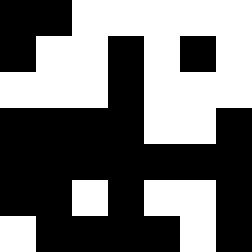[["black", "black", "white", "white", "white", "white", "white"], ["black", "white", "white", "black", "white", "black", "white"], ["white", "white", "white", "black", "white", "white", "white"], ["black", "black", "black", "black", "white", "white", "black"], ["black", "black", "black", "black", "black", "black", "black"], ["black", "black", "white", "black", "white", "white", "black"], ["white", "black", "black", "black", "black", "white", "black"]]